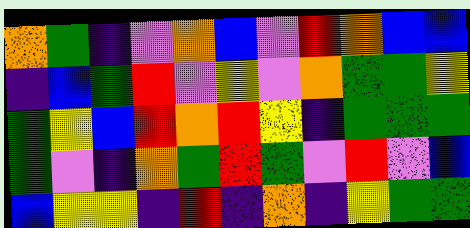[["orange", "green", "indigo", "violet", "orange", "blue", "violet", "red", "orange", "blue", "blue"], ["indigo", "blue", "green", "red", "violet", "yellow", "violet", "orange", "green", "green", "yellow"], ["green", "yellow", "blue", "red", "orange", "red", "yellow", "indigo", "green", "green", "green"], ["green", "violet", "indigo", "orange", "green", "red", "green", "violet", "red", "violet", "blue"], ["blue", "yellow", "yellow", "indigo", "red", "indigo", "orange", "indigo", "yellow", "green", "green"]]